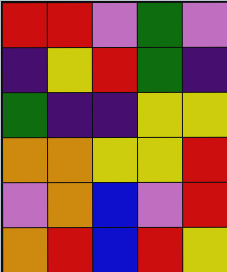[["red", "red", "violet", "green", "violet"], ["indigo", "yellow", "red", "green", "indigo"], ["green", "indigo", "indigo", "yellow", "yellow"], ["orange", "orange", "yellow", "yellow", "red"], ["violet", "orange", "blue", "violet", "red"], ["orange", "red", "blue", "red", "yellow"]]